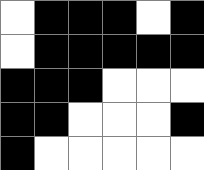[["white", "black", "black", "black", "white", "black"], ["white", "black", "black", "black", "black", "black"], ["black", "black", "black", "white", "white", "white"], ["black", "black", "white", "white", "white", "black"], ["black", "white", "white", "white", "white", "white"]]